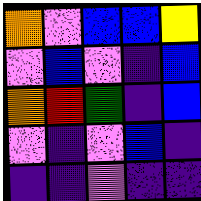[["orange", "violet", "blue", "blue", "yellow"], ["violet", "blue", "violet", "indigo", "blue"], ["orange", "red", "green", "indigo", "blue"], ["violet", "indigo", "violet", "blue", "indigo"], ["indigo", "indigo", "violet", "indigo", "indigo"]]